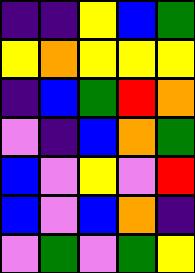[["indigo", "indigo", "yellow", "blue", "green"], ["yellow", "orange", "yellow", "yellow", "yellow"], ["indigo", "blue", "green", "red", "orange"], ["violet", "indigo", "blue", "orange", "green"], ["blue", "violet", "yellow", "violet", "red"], ["blue", "violet", "blue", "orange", "indigo"], ["violet", "green", "violet", "green", "yellow"]]